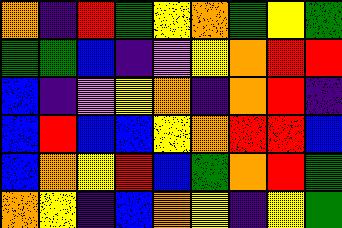[["orange", "indigo", "red", "green", "yellow", "orange", "green", "yellow", "green"], ["green", "green", "blue", "indigo", "violet", "yellow", "orange", "red", "red"], ["blue", "indigo", "violet", "yellow", "orange", "indigo", "orange", "red", "indigo"], ["blue", "red", "blue", "blue", "yellow", "orange", "red", "red", "blue"], ["blue", "orange", "yellow", "red", "blue", "green", "orange", "red", "green"], ["orange", "yellow", "indigo", "blue", "orange", "yellow", "indigo", "yellow", "green"]]